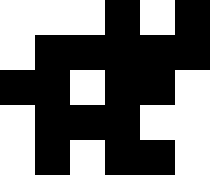[["white", "white", "white", "black", "white", "black"], ["white", "black", "black", "black", "black", "black"], ["black", "black", "white", "black", "black", "white"], ["white", "black", "black", "black", "white", "white"], ["white", "black", "white", "black", "black", "white"]]